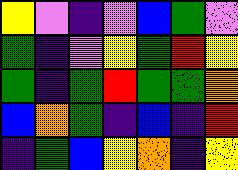[["yellow", "violet", "indigo", "violet", "blue", "green", "violet"], ["green", "indigo", "violet", "yellow", "green", "red", "yellow"], ["green", "indigo", "green", "red", "green", "green", "orange"], ["blue", "orange", "green", "indigo", "blue", "indigo", "red"], ["indigo", "green", "blue", "yellow", "orange", "indigo", "yellow"]]